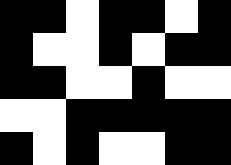[["black", "black", "white", "black", "black", "white", "black"], ["black", "white", "white", "black", "white", "black", "black"], ["black", "black", "white", "white", "black", "white", "white"], ["white", "white", "black", "black", "black", "black", "black"], ["black", "white", "black", "white", "white", "black", "black"]]